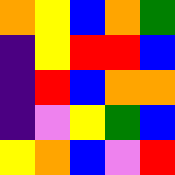[["orange", "yellow", "blue", "orange", "green"], ["indigo", "yellow", "red", "red", "blue"], ["indigo", "red", "blue", "orange", "orange"], ["indigo", "violet", "yellow", "green", "blue"], ["yellow", "orange", "blue", "violet", "red"]]